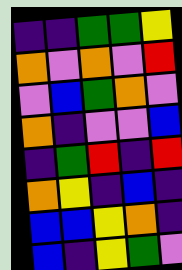[["indigo", "indigo", "green", "green", "yellow"], ["orange", "violet", "orange", "violet", "red"], ["violet", "blue", "green", "orange", "violet"], ["orange", "indigo", "violet", "violet", "blue"], ["indigo", "green", "red", "indigo", "red"], ["orange", "yellow", "indigo", "blue", "indigo"], ["blue", "blue", "yellow", "orange", "indigo"], ["blue", "indigo", "yellow", "green", "violet"]]